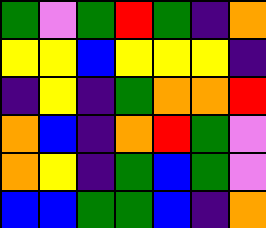[["green", "violet", "green", "red", "green", "indigo", "orange"], ["yellow", "yellow", "blue", "yellow", "yellow", "yellow", "indigo"], ["indigo", "yellow", "indigo", "green", "orange", "orange", "red"], ["orange", "blue", "indigo", "orange", "red", "green", "violet"], ["orange", "yellow", "indigo", "green", "blue", "green", "violet"], ["blue", "blue", "green", "green", "blue", "indigo", "orange"]]